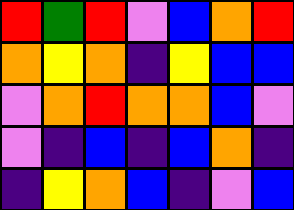[["red", "green", "red", "violet", "blue", "orange", "red"], ["orange", "yellow", "orange", "indigo", "yellow", "blue", "blue"], ["violet", "orange", "red", "orange", "orange", "blue", "violet"], ["violet", "indigo", "blue", "indigo", "blue", "orange", "indigo"], ["indigo", "yellow", "orange", "blue", "indigo", "violet", "blue"]]